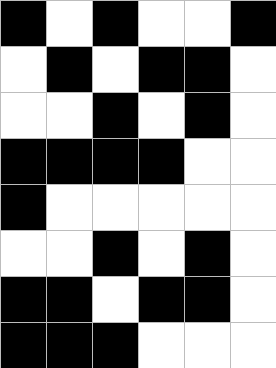[["black", "white", "black", "white", "white", "black"], ["white", "black", "white", "black", "black", "white"], ["white", "white", "black", "white", "black", "white"], ["black", "black", "black", "black", "white", "white"], ["black", "white", "white", "white", "white", "white"], ["white", "white", "black", "white", "black", "white"], ["black", "black", "white", "black", "black", "white"], ["black", "black", "black", "white", "white", "white"]]